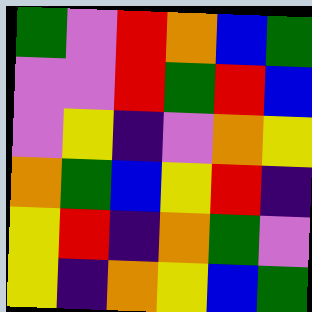[["green", "violet", "red", "orange", "blue", "green"], ["violet", "violet", "red", "green", "red", "blue"], ["violet", "yellow", "indigo", "violet", "orange", "yellow"], ["orange", "green", "blue", "yellow", "red", "indigo"], ["yellow", "red", "indigo", "orange", "green", "violet"], ["yellow", "indigo", "orange", "yellow", "blue", "green"]]